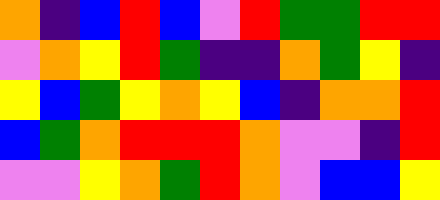[["orange", "indigo", "blue", "red", "blue", "violet", "red", "green", "green", "red", "red"], ["violet", "orange", "yellow", "red", "green", "indigo", "indigo", "orange", "green", "yellow", "indigo"], ["yellow", "blue", "green", "yellow", "orange", "yellow", "blue", "indigo", "orange", "orange", "red"], ["blue", "green", "orange", "red", "red", "red", "orange", "violet", "violet", "indigo", "red"], ["violet", "violet", "yellow", "orange", "green", "red", "orange", "violet", "blue", "blue", "yellow"]]